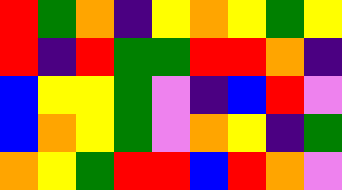[["red", "green", "orange", "indigo", "yellow", "orange", "yellow", "green", "yellow"], ["red", "indigo", "red", "green", "green", "red", "red", "orange", "indigo"], ["blue", "yellow", "yellow", "green", "violet", "indigo", "blue", "red", "violet"], ["blue", "orange", "yellow", "green", "violet", "orange", "yellow", "indigo", "green"], ["orange", "yellow", "green", "red", "red", "blue", "red", "orange", "violet"]]